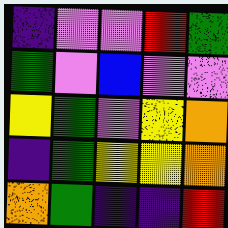[["indigo", "violet", "violet", "red", "green"], ["green", "violet", "blue", "violet", "violet"], ["yellow", "green", "violet", "yellow", "orange"], ["indigo", "green", "yellow", "yellow", "orange"], ["orange", "green", "indigo", "indigo", "red"]]